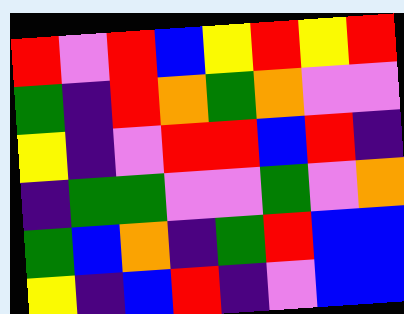[["red", "violet", "red", "blue", "yellow", "red", "yellow", "red"], ["green", "indigo", "red", "orange", "green", "orange", "violet", "violet"], ["yellow", "indigo", "violet", "red", "red", "blue", "red", "indigo"], ["indigo", "green", "green", "violet", "violet", "green", "violet", "orange"], ["green", "blue", "orange", "indigo", "green", "red", "blue", "blue"], ["yellow", "indigo", "blue", "red", "indigo", "violet", "blue", "blue"]]